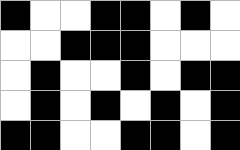[["black", "white", "white", "black", "black", "white", "black", "white"], ["white", "white", "black", "black", "black", "white", "white", "white"], ["white", "black", "white", "white", "black", "white", "black", "black"], ["white", "black", "white", "black", "white", "black", "white", "black"], ["black", "black", "white", "white", "black", "black", "white", "black"]]